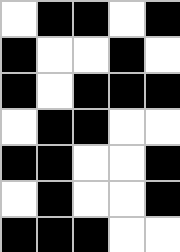[["white", "black", "black", "white", "black"], ["black", "white", "white", "black", "white"], ["black", "white", "black", "black", "black"], ["white", "black", "black", "white", "white"], ["black", "black", "white", "white", "black"], ["white", "black", "white", "white", "black"], ["black", "black", "black", "white", "white"]]